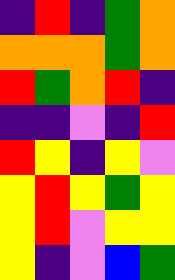[["indigo", "red", "indigo", "green", "orange"], ["orange", "orange", "orange", "green", "orange"], ["red", "green", "orange", "red", "indigo"], ["indigo", "indigo", "violet", "indigo", "red"], ["red", "yellow", "indigo", "yellow", "violet"], ["yellow", "red", "yellow", "green", "yellow"], ["yellow", "red", "violet", "yellow", "yellow"], ["yellow", "indigo", "violet", "blue", "green"]]